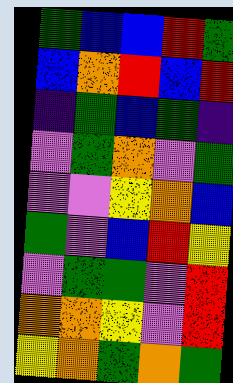[["green", "blue", "blue", "red", "green"], ["blue", "orange", "red", "blue", "red"], ["indigo", "green", "blue", "green", "indigo"], ["violet", "green", "orange", "violet", "green"], ["violet", "violet", "yellow", "orange", "blue"], ["green", "violet", "blue", "red", "yellow"], ["violet", "green", "green", "violet", "red"], ["orange", "orange", "yellow", "violet", "red"], ["yellow", "orange", "green", "orange", "green"]]